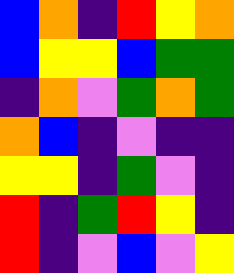[["blue", "orange", "indigo", "red", "yellow", "orange"], ["blue", "yellow", "yellow", "blue", "green", "green"], ["indigo", "orange", "violet", "green", "orange", "green"], ["orange", "blue", "indigo", "violet", "indigo", "indigo"], ["yellow", "yellow", "indigo", "green", "violet", "indigo"], ["red", "indigo", "green", "red", "yellow", "indigo"], ["red", "indigo", "violet", "blue", "violet", "yellow"]]